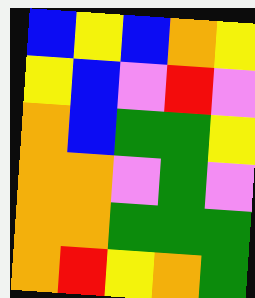[["blue", "yellow", "blue", "orange", "yellow"], ["yellow", "blue", "violet", "red", "violet"], ["orange", "blue", "green", "green", "yellow"], ["orange", "orange", "violet", "green", "violet"], ["orange", "orange", "green", "green", "green"], ["orange", "red", "yellow", "orange", "green"]]